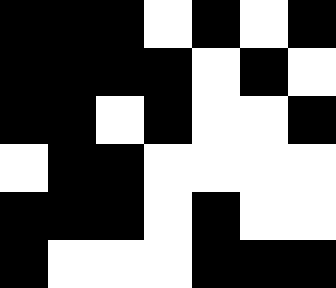[["black", "black", "black", "white", "black", "white", "black"], ["black", "black", "black", "black", "white", "black", "white"], ["black", "black", "white", "black", "white", "white", "black"], ["white", "black", "black", "white", "white", "white", "white"], ["black", "black", "black", "white", "black", "white", "white"], ["black", "white", "white", "white", "black", "black", "black"]]